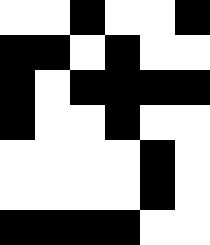[["white", "white", "black", "white", "white", "black"], ["black", "black", "white", "black", "white", "white"], ["black", "white", "black", "black", "black", "black"], ["black", "white", "white", "black", "white", "white"], ["white", "white", "white", "white", "black", "white"], ["white", "white", "white", "white", "black", "white"], ["black", "black", "black", "black", "white", "white"]]